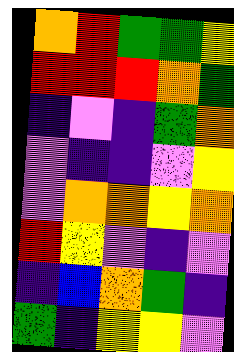[["orange", "red", "green", "green", "yellow"], ["red", "red", "red", "orange", "green"], ["indigo", "violet", "indigo", "green", "orange"], ["violet", "indigo", "indigo", "violet", "yellow"], ["violet", "orange", "orange", "yellow", "orange"], ["red", "yellow", "violet", "indigo", "violet"], ["indigo", "blue", "orange", "green", "indigo"], ["green", "indigo", "yellow", "yellow", "violet"]]